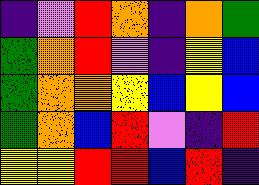[["indigo", "violet", "red", "orange", "indigo", "orange", "green"], ["green", "orange", "red", "violet", "indigo", "yellow", "blue"], ["green", "orange", "orange", "yellow", "blue", "yellow", "blue"], ["green", "orange", "blue", "red", "violet", "indigo", "red"], ["yellow", "yellow", "red", "red", "blue", "red", "indigo"]]